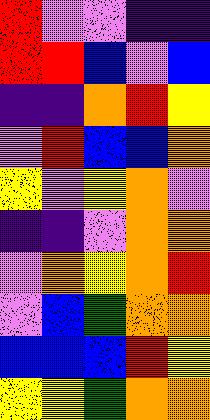[["red", "violet", "violet", "indigo", "indigo"], ["red", "red", "blue", "violet", "blue"], ["indigo", "indigo", "orange", "red", "yellow"], ["violet", "red", "blue", "blue", "orange"], ["yellow", "violet", "yellow", "orange", "violet"], ["indigo", "indigo", "violet", "orange", "orange"], ["violet", "orange", "yellow", "orange", "red"], ["violet", "blue", "green", "orange", "orange"], ["blue", "blue", "blue", "red", "yellow"], ["yellow", "yellow", "green", "orange", "orange"]]